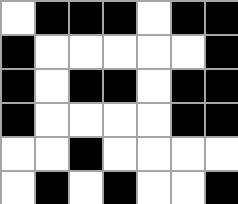[["white", "black", "black", "black", "white", "black", "black"], ["black", "white", "white", "white", "white", "white", "black"], ["black", "white", "black", "black", "white", "black", "black"], ["black", "white", "white", "white", "white", "black", "black"], ["white", "white", "black", "white", "white", "white", "white"], ["white", "black", "white", "black", "white", "white", "black"]]